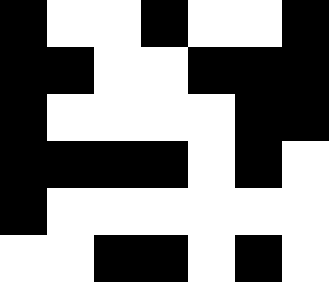[["black", "white", "white", "black", "white", "white", "black"], ["black", "black", "white", "white", "black", "black", "black"], ["black", "white", "white", "white", "white", "black", "black"], ["black", "black", "black", "black", "white", "black", "white"], ["black", "white", "white", "white", "white", "white", "white"], ["white", "white", "black", "black", "white", "black", "white"]]